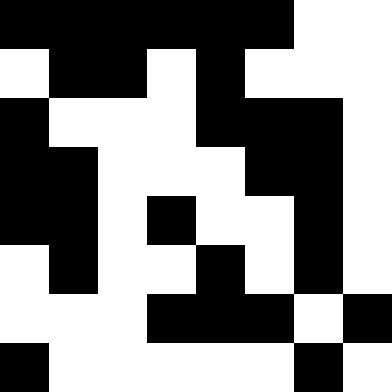[["black", "black", "black", "black", "black", "black", "white", "white"], ["white", "black", "black", "white", "black", "white", "white", "white"], ["black", "white", "white", "white", "black", "black", "black", "white"], ["black", "black", "white", "white", "white", "black", "black", "white"], ["black", "black", "white", "black", "white", "white", "black", "white"], ["white", "black", "white", "white", "black", "white", "black", "white"], ["white", "white", "white", "black", "black", "black", "white", "black"], ["black", "white", "white", "white", "white", "white", "black", "white"]]